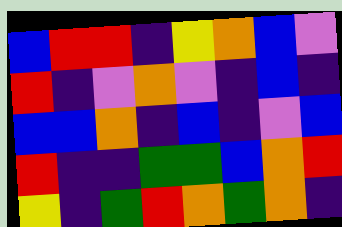[["blue", "red", "red", "indigo", "yellow", "orange", "blue", "violet"], ["red", "indigo", "violet", "orange", "violet", "indigo", "blue", "indigo"], ["blue", "blue", "orange", "indigo", "blue", "indigo", "violet", "blue"], ["red", "indigo", "indigo", "green", "green", "blue", "orange", "red"], ["yellow", "indigo", "green", "red", "orange", "green", "orange", "indigo"]]